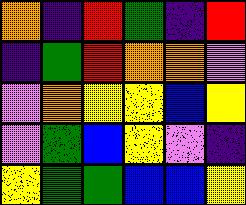[["orange", "indigo", "red", "green", "indigo", "red"], ["indigo", "green", "red", "orange", "orange", "violet"], ["violet", "orange", "yellow", "yellow", "blue", "yellow"], ["violet", "green", "blue", "yellow", "violet", "indigo"], ["yellow", "green", "green", "blue", "blue", "yellow"]]